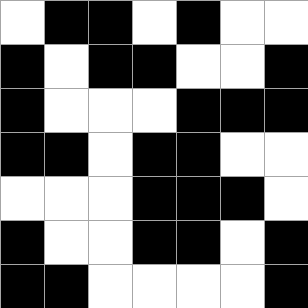[["white", "black", "black", "white", "black", "white", "white"], ["black", "white", "black", "black", "white", "white", "black"], ["black", "white", "white", "white", "black", "black", "black"], ["black", "black", "white", "black", "black", "white", "white"], ["white", "white", "white", "black", "black", "black", "white"], ["black", "white", "white", "black", "black", "white", "black"], ["black", "black", "white", "white", "white", "white", "black"]]